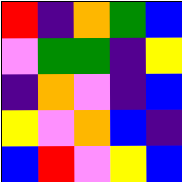[["red", "indigo", "orange", "green", "blue"], ["violet", "green", "green", "indigo", "yellow"], ["indigo", "orange", "violet", "indigo", "blue"], ["yellow", "violet", "orange", "blue", "indigo"], ["blue", "red", "violet", "yellow", "blue"]]